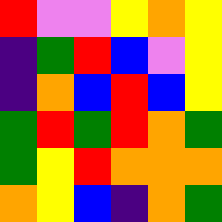[["red", "violet", "violet", "yellow", "orange", "yellow"], ["indigo", "green", "red", "blue", "violet", "yellow"], ["indigo", "orange", "blue", "red", "blue", "yellow"], ["green", "red", "green", "red", "orange", "green"], ["green", "yellow", "red", "orange", "orange", "orange"], ["orange", "yellow", "blue", "indigo", "orange", "green"]]